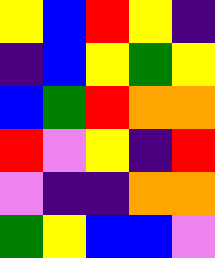[["yellow", "blue", "red", "yellow", "indigo"], ["indigo", "blue", "yellow", "green", "yellow"], ["blue", "green", "red", "orange", "orange"], ["red", "violet", "yellow", "indigo", "red"], ["violet", "indigo", "indigo", "orange", "orange"], ["green", "yellow", "blue", "blue", "violet"]]